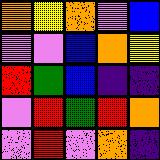[["orange", "yellow", "orange", "violet", "blue"], ["violet", "violet", "blue", "orange", "yellow"], ["red", "green", "blue", "indigo", "indigo"], ["violet", "red", "green", "red", "orange"], ["violet", "red", "violet", "orange", "indigo"]]